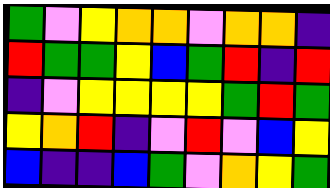[["green", "violet", "yellow", "orange", "orange", "violet", "orange", "orange", "indigo"], ["red", "green", "green", "yellow", "blue", "green", "red", "indigo", "red"], ["indigo", "violet", "yellow", "yellow", "yellow", "yellow", "green", "red", "green"], ["yellow", "orange", "red", "indigo", "violet", "red", "violet", "blue", "yellow"], ["blue", "indigo", "indigo", "blue", "green", "violet", "orange", "yellow", "green"]]